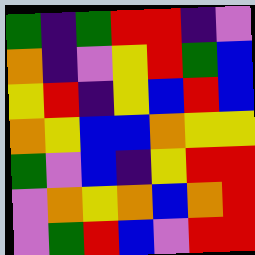[["green", "indigo", "green", "red", "red", "indigo", "violet"], ["orange", "indigo", "violet", "yellow", "red", "green", "blue"], ["yellow", "red", "indigo", "yellow", "blue", "red", "blue"], ["orange", "yellow", "blue", "blue", "orange", "yellow", "yellow"], ["green", "violet", "blue", "indigo", "yellow", "red", "red"], ["violet", "orange", "yellow", "orange", "blue", "orange", "red"], ["violet", "green", "red", "blue", "violet", "red", "red"]]